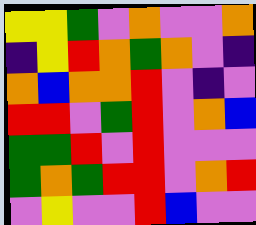[["yellow", "yellow", "green", "violet", "orange", "violet", "violet", "orange"], ["indigo", "yellow", "red", "orange", "green", "orange", "violet", "indigo"], ["orange", "blue", "orange", "orange", "red", "violet", "indigo", "violet"], ["red", "red", "violet", "green", "red", "violet", "orange", "blue"], ["green", "green", "red", "violet", "red", "violet", "violet", "violet"], ["green", "orange", "green", "red", "red", "violet", "orange", "red"], ["violet", "yellow", "violet", "violet", "red", "blue", "violet", "violet"]]